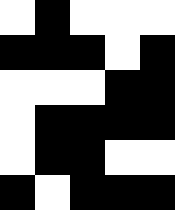[["white", "black", "white", "white", "white"], ["black", "black", "black", "white", "black"], ["white", "white", "white", "black", "black"], ["white", "black", "black", "black", "black"], ["white", "black", "black", "white", "white"], ["black", "white", "black", "black", "black"]]